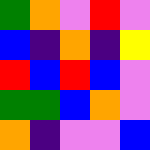[["green", "orange", "violet", "red", "violet"], ["blue", "indigo", "orange", "indigo", "yellow"], ["red", "blue", "red", "blue", "violet"], ["green", "green", "blue", "orange", "violet"], ["orange", "indigo", "violet", "violet", "blue"]]